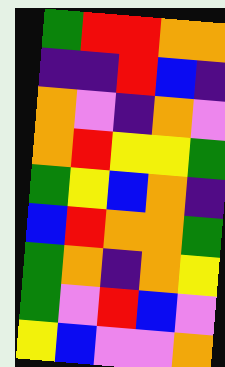[["green", "red", "red", "orange", "orange"], ["indigo", "indigo", "red", "blue", "indigo"], ["orange", "violet", "indigo", "orange", "violet"], ["orange", "red", "yellow", "yellow", "green"], ["green", "yellow", "blue", "orange", "indigo"], ["blue", "red", "orange", "orange", "green"], ["green", "orange", "indigo", "orange", "yellow"], ["green", "violet", "red", "blue", "violet"], ["yellow", "blue", "violet", "violet", "orange"]]